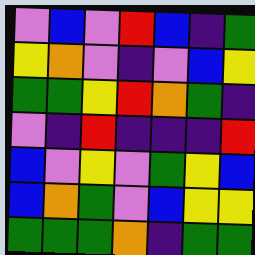[["violet", "blue", "violet", "red", "blue", "indigo", "green"], ["yellow", "orange", "violet", "indigo", "violet", "blue", "yellow"], ["green", "green", "yellow", "red", "orange", "green", "indigo"], ["violet", "indigo", "red", "indigo", "indigo", "indigo", "red"], ["blue", "violet", "yellow", "violet", "green", "yellow", "blue"], ["blue", "orange", "green", "violet", "blue", "yellow", "yellow"], ["green", "green", "green", "orange", "indigo", "green", "green"]]